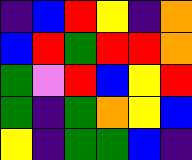[["indigo", "blue", "red", "yellow", "indigo", "orange"], ["blue", "red", "green", "red", "red", "orange"], ["green", "violet", "red", "blue", "yellow", "red"], ["green", "indigo", "green", "orange", "yellow", "blue"], ["yellow", "indigo", "green", "green", "blue", "indigo"]]